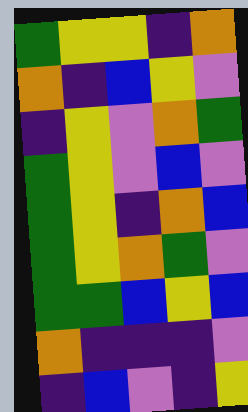[["green", "yellow", "yellow", "indigo", "orange"], ["orange", "indigo", "blue", "yellow", "violet"], ["indigo", "yellow", "violet", "orange", "green"], ["green", "yellow", "violet", "blue", "violet"], ["green", "yellow", "indigo", "orange", "blue"], ["green", "yellow", "orange", "green", "violet"], ["green", "green", "blue", "yellow", "blue"], ["orange", "indigo", "indigo", "indigo", "violet"], ["indigo", "blue", "violet", "indigo", "yellow"]]